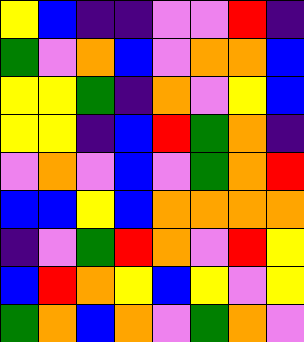[["yellow", "blue", "indigo", "indigo", "violet", "violet", "red", "indigo"], ["green", "violet", "orange", "blue", "violet", "orange", "orange", "blue"], ["yellow", "yellow", "green", "indigo", "orange", "violet", "yellow", "blue"], ["yellow", "yellow", "indigo", "blue", "red", "green", "orange", "indigo"], ["violet", "orange", "violet", "blue", "violet", "green", "orange", "red"], ["blue", "blue", "yellow", "blue", "orange", "orange", "orange", "orange"], ["indigo", "violet", "green", "red", "orange", "violet", "red", "yellow"], ["blue", "red", "orange", "yellow", "blue", "yellow", "violet", "yellow"], ["green", "orange", "blue", "orange", "violet", "green", "orange", "violet"]]